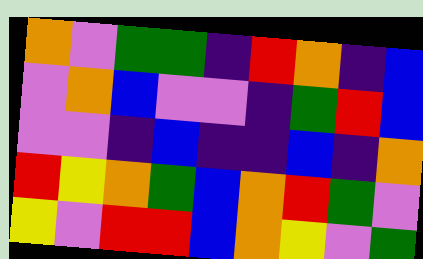[["orange", "violet", "green", "green", "indigo", "red", "orange", "indigo", "blue"], ["violet", "orange", "blue", "violet", "violet", "indigo", "green", "red", "blue"], ["violet", "violet", "indigo", "blue", "indigo", "indigo", "blue", "indigo", "orange"], ["red", "yellow", "orange", "green", "blue", "orange", "red", "green", "violet"], ["yellow", "violet", "red", "red", "blue", "orange", "yellow", "violet", "green"]]